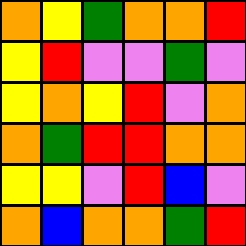[["orange", "yellow", "green", "orange", "orange", "red"], ["yellow", "red", "violet", "violet", "green", "violet"], ["yellow", "orange", "yellow", "red", "violet", "orange"], ["orange", "green", "red", "red", "orange", "orange"], ["yellow", "yellow", "violet", "red", "blue", "violet"], ["orange", "blue", "orange", "orange", "green", "red"]]